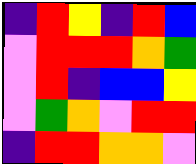[["indigo", "red", "yellow", "indigo", "red", "blue"], ["violet", "red", "red", "red", "orange", "green"], ["violet", "red", "indigo", "blue", "blue", "yellow"], ["violet", "green", "orange", "violet", "red", "red"], ["indigo", "red", "red", "orange", "orange", "violet"]]